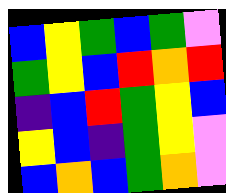[["blue", "yellow", "green", "blue", "green", "violet"], ["green", "yellow", "blue", "red", "orange", "red"], ["indigo", "blue", "red", "green", "yellow", "blue"], ["yellow", "blue", "indigo", "green", "yellow", "violet"], ["blue", "orange", "blue", "green", "orange", "violet"]]